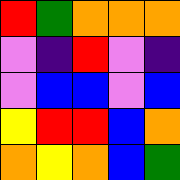[["red", "green", "orange", "orange", "orange"], ["violet", "indigo", "red", "violet", "indigo"], ["violet", "blue", "blue", "violet", "blue"], ["yellow", "red", "red", "blue", "orange"], ["orange", "yellow", "orange", "blue", "green"]]